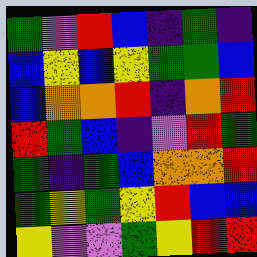[["green", "violet", "red", "blue", "indigo", "green", "indigo"], ["blue", "yellow", "blue", "yellow", "green", "green", "blue"], ["blue", "orange", "orange", "red", "indigo", "orange", "red"], ["red", "green", "blue", "indigo", "violet", "red", "green"], ["green", "indigo", "green", "blue", "orange", "orange", "red"], ["green", "yellow", "green", "yellow", "red", "blue", "blue"], ["yellow", "violet", "violet", "green", "yellow", "red", "red"]]